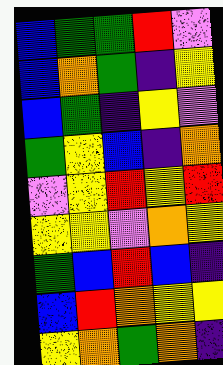[["blue", "green", "green", "red", "violet"], ["blue", "orange", "green", "indigo", "yellow"], ["blue", "green", "indigo", "yellow", "violet"], ["green", "yellow", "blue", "indigo", "orange"], ["violet", "yellow", "red", "yellow", "red"], ["yellow", "yellow", "violet", "orange", "yellow"], ["green", "blue", "red", "blue", "indigo"], ["blue", "red", "orange", "yellow", "yellow"], ["yellow", "orange", "green", "orange", "indigo"]]